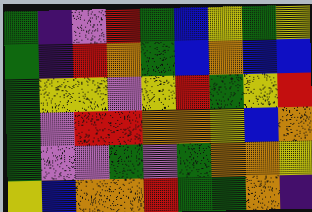[["green", "indigo", "violet", "red", "green", "blue", "yellow", "green", "yellow"], ["green", "indigo", "red", "orange", "green", "blue", "orange", "blue", "blue"], ["green", "yellow", "yellow", "violet", "yellow", "red", "green", "yellow", "red"], ["green", "violet", "red", "red", "orange", "orange", "yellow", "blue", "orange"], ["green", "violet", "violet", "green", "violet", "green", "orange", "orange", "yellow"], ["yellow", "blue", "orange", "orange", "red", "green", "green", "orange", "indigo"]]